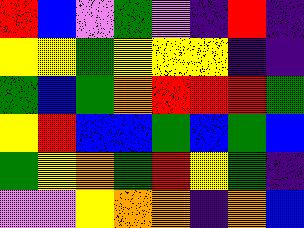[["red", "blue", "violet", "green", "violet", "indigo", "red", "indigo"], ["yellow", "yellow", "green", "yellow", "yellow", "yellow", "indigo", "indigo"], ["green", "blue", "green", "orange", "red", "red", "red", "green"], ["yellow", "red", "blue", "blue", "green", "blue", "green", "blue"], ["green", "yellow", "orange", "green", "red", "yellow", "green", "indigo"], ["violet", "violet", "yellow", "orange", "orange", "indigo", "orange", "blue"]]